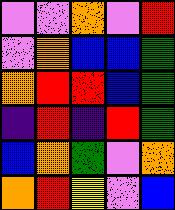[["violet", "violet", "orange", "violet", "red"], ["violet", "orange", "blue", "blue", "green"], ["orange", "red", "red", "blue", "green"], ["indigo", "red", "indigo", "red", "green"], ["blue", "orange", "green", "violet", "orange"], ["orange", "red", "yellow", "violet", "blue"]]